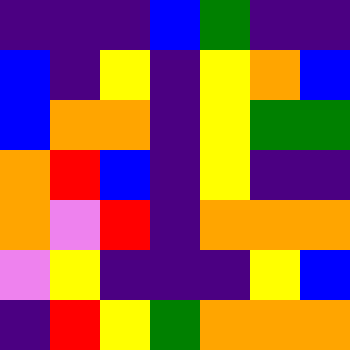[["indigo", "indigo", "indigo", "blue", "green", "indigo", "indigo"], ["blue", "indigo", "yellow", "indigo", "yellow", "orange", "blue"], ["blue", "orange", "orange", "indigo", "yellow", "green", "green"], ["orange", "red", "blue", "indigo", "yellow", "indigo", "indigo"], ["orange", "violet", "red", "indigo", "orange", "orange", "orange"], ["violet", "yellow", "indigo", "indigo", "indigo", "yellow", "blue"], ["indigo", "red", "yellow", "green", "orange", "orange", "orange"]]